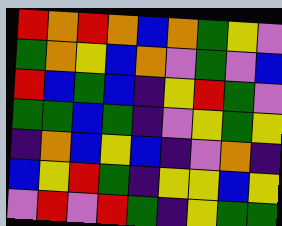[["red", "orange", "red", "orange", "blue", "orange", "green", "yellow", "violet"], ["green", "orange", "yellow", "blue", "orange", "violet", "green", "violet", "blue"], ["red", "blue", "green", "blue", "indigo", "yellow", "red", "green", "violet"], ["green", "green", "blue", "green", "indigo", "violet", "yellow", "green", "yellow"], ["indigo", "orange", "blue", "yellow", "blue", "indigo", "violet", "orange", "indigo"], ["blue", "yellow", "red", "green", "indigo", "yellow", "yellow", "blue", "yellow"], ["violet", "red", "violet", "red", "green", "indigo", "yellow", "green", "green"]]